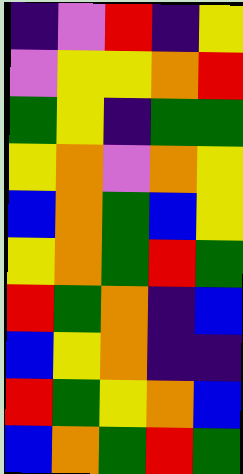[["indigo", "violet", "red", "indigo", "yellow"], ["violet", "yellow", "yellow", "orange", "red"], ["green", "yellow", "indigo", "green", "green"], ["yellow", "orange", "violet", "orange", "yellow"], ["blue", "orange", "green", "blue", "yellow"], ["yellow", "orange", "green", "red", "green"], ["red", "green", "orange", "indigo", "blue"], ["blue", "yellow", "orange", "indigo", "indigo"], ["red", "green", "yellow", "orange", "blue"], ["blue", "orange", "green", "red", "green"]]